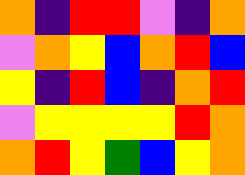[["orange", "indigo", "red", "red", "violet", "indigo", "orange"], ["violet", "orange", "yellow", "blue", "orange", "red", "blue"], ["yellow", "indigo", "red", "blue", "indigo", "orange", "red"], ["violet", "yellow", "yellow", "yellow", "yellow", "red", "orange"], ["orange", "red", "yellow", "green", "blue", "yellow", "orange"]]